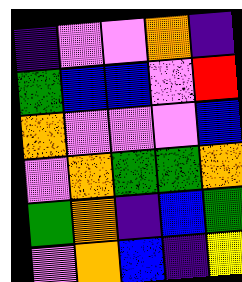[["indigo", "violet", "violet", "orange", "indigo"], ["green", "blue", "blue", "violet", "red"], ["orange", "violet", "violet", "violet", "blue"], ["violet", "orange", "green", "green", "orange"], ["green", "orange", "indigo", "blue", "green"], ["violet", "orange", "blue", "indigo", "yellow"]]